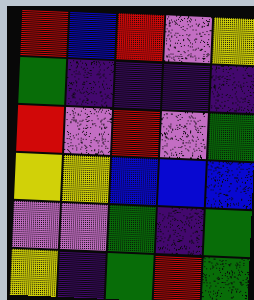[["red", "blue", "red", "violet", "yellow"], ["green", "indigo", "indigo", "indigo", "indigo"], ["red", "violet", "red", "violet", "green"], ["yellow", "yellow", "blue", "blue", "blue"], ["violet", "violet", "green", "indigo", "green"], ["yellow", "indigo", "green", "red", "green"]]